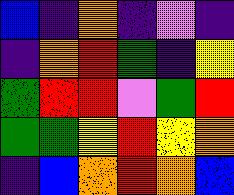[["blue", "indigo", "orange", "indigo", "violet", "indigo"], ["indigo", "orange", "red", "green", "indigo", "yellow"], ["green", "red", "red", "violet", "green", "red"], ["green", "green", "yellow", "red", "yellow", "orange"], ["indigo", "blue", "orange", "red", "orange", "blue"]]